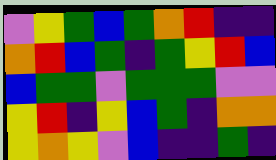[["violet", "yellow", "green", "blue", "green", "orange", "red", "indigo", "indigo"], ["orange", "red", "blue", "green", "indigo", "green", "yellow", "red", "blue"], ["blue", "green", "green", "violet", "green", "green", "green", "violet", "violet"], ["yellow", "red", "indigo", "yellow", "blue", "green", "indigo", "orange", "orange"], ["yellow", "orange", "yellow", "violet", "blue", "indigo", "indigo", "green", "indigo"]]